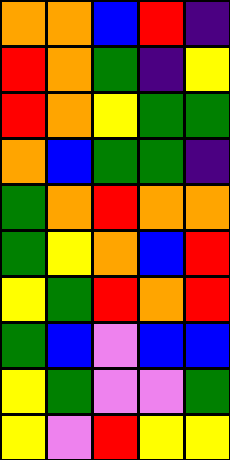[["orange", "orange", "blue", "red", "indigo"], ["red", "orange", "green", "indigo", "yellow"], ["red", "orange", "yellow", "green", "green"], ["orange", "blue", "green", "green", "indigo"], ["green", "orange", "red", "orange", "orange"], ["green", "yellow", "orange", "blue", "red"], ["yellow", "green", "red", "orange", "red"], ["green", "blue", "violet", "blue", "blue"], ["yellow", "green", "violet", "violet", "green"], ["yellow", "violet", "red", "yellow", "yellow"]]